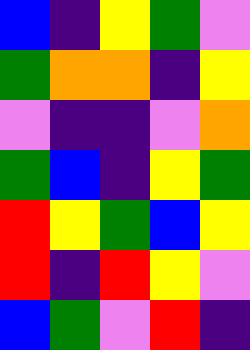[["blue", "indigo", "yellow", "green", "violet"], ["green", "orange", "orange", "indigo", "yellow"], ["violet", "indigo", "indigo", "violet", "orange"], ["green", "blue", "indigo", "yellow", "green"], ["red", "yellow", "green", "blue", "yellow"], ["red", "indigo", "red", "yellow", "violet"], ["blue", "green", "violet", "red", "indigo"]]